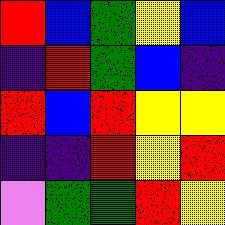[["red", "blue", "green", "yellow", "blue"], ["indigo", "red", "green", "blue", "indigo"], ["red", "blue", "red", "yellow", "yellow"], ["indigo", "indigo", "red", "yellow", "red"], ["violet", "green", "green", "red", "yellow"]]